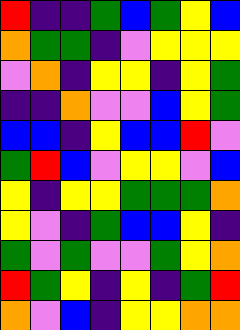[["red", "indigo", "indigo", "green", "blue", "green", "yellow", "blue"], ["orange", "green", "green", "indigo", "violet", "yellow", "yellow", "yellow"], ["violet", "orange", "indigo", "yellow", "yellow", "indigo", "yellow", "green"], ["indigo", "indigo", "orange", "violet", "violet", "blue", "yellow", "green"], ["blue", "blue", "indigo", "yellow", "blue", "blue", "red", "violet"], ["green", "red", "blue", "violet", "yellow", "yellow", "violet", "blue"], ["yellow", "indigo", "yellow", "yellow", "green", "green", "green", "orange"], ["yellow", "violet", "indigo", "green", "blue", "blue", "yellow", "indigo"], ["green", "violet", "green", "violet", "violet", "green", "yellow", "orange"], ["red", "green", "yellow", "indigo", "yellow", "indigo", "green", "red"], ["orange", "violet", "blue", "indigo", "yellow", "yellow", "orange", "orange"]]